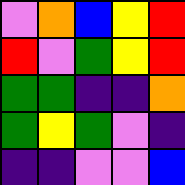[["violet", "orange", "blue", "yellow", "red"], ["red", "violet", "green", "yellow", "red"], ["green", "green", "indigo", "indigo", "orange"], ["green", "yellow", "green", "violet", "indigo"], ["indigo", "indigo", "violet", "violet", "blue"]]